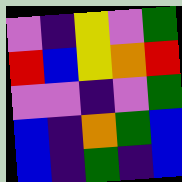[["violet", "indigo", "yellow", "violet", "green"], ["red", "blue", "yellow", "orange", "red"], ["violet", "violet", "indigo", "violet", "green"], ["blue", "indigo", "orange", "green", "blue"], ["blue", "indigo", "green", "indigo", "blue"]]